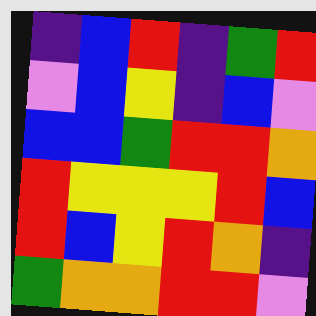[["indigo", "blue", "red", "indigo", "green", "red"], ["violet", "blue", "yellow", "indigo", "blue", "violet"], ["blue", "blue", "green", "red", "red", "orange"], ["red", "yellow", "yellow", "yellow", "red", "blue"], ["red", "blue", "yellow", "red", "orange", "indigo"], ["green", "orange", "orange", "red", "red", "violet"]]